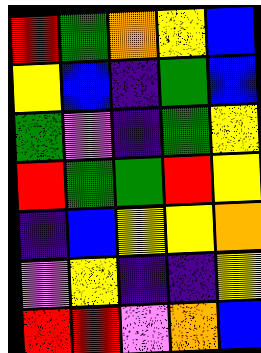[["red", "green", "orange", "yellow", "blue"], ["yellow", "blue", "indigo", "green", "blue"], ["green", "violet", "indigo", "green", "yellow"], ["red", "green", "green", "red", "yellow"], ["indigo", "blue", "yellow", "yellow", "orange"], ["violet", "yellow", "indigo", "indigo", "yellow"], ["red", "red", "violet", "orange", "blue"]]